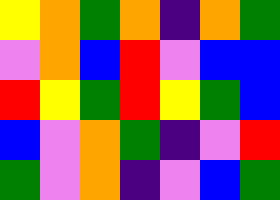[["yellow", "orange", "green", "orange", "indigo", "orange", "green"], ["violet", "orange", "blue", "red", "violet", "blue", "blue"], ["red", "yellow", "green", "red", "yellow", "green", "blue"], ["blue", "violet", "orange", "green", "indigo", "violet", "red"], ["green", "violet", "orange", "indigo", "violet", "blue", "green"]]